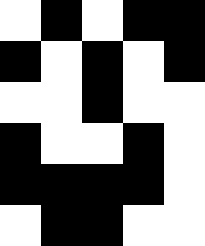[["white", "black", "white", "black", "black"], ["black", "white", "black", "white", "black"], ["white", "white", "black", "white", "white"], ["black", "white", "white", "black", "white"], ["black", "black", "black", "black", "white"], ["white", "black", "black", "white", "white"]]